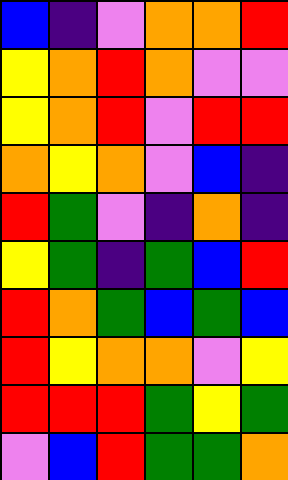[["blue", "indigo", "violet", "orange", "orange", "red"], ["yellow", "orange", "red", "orange", "violet", "violet"], ["yellow", "orange", "red", "violet", "red", "red"], ["orange", "yellow", "orange", "violet", "blue", "indigo"], ["red", "green", "violet", "indigo", "orange", "indigo"], ["yellow", "green", "indigo", "green", "blue", "red"], ["red", "orange", "green", "blue", "green", "blue"], ["red", "yellow", "orange", "orange", "violet", "yellow"], ["red", "red", "red", "green", "yellow", "green"], ["violet", "blue", "red", "green", "green", "orange"]]